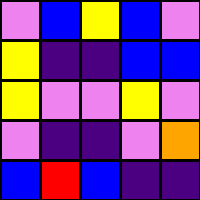[["violet", "blue", "yellow", "blue", "violet"], ["yellow", "indigo", "indigo", "blue", "blue"], ["yellow", "violet", "violet", "yellow", "violet"], ["violet", "indigo", "indigo", "violet", "orange"], ["blue", "red", "blue", "indigo", "indigo"]]